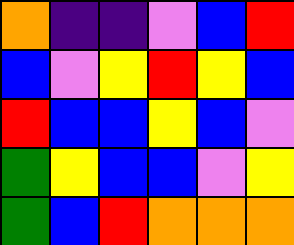[["orange", "indigo", "indigo", "violet", "blue", "red"], ["blue", "violet", "yellow", "red", "yellow", "blue"], ["red", "blue", "blue", "yellow", "blue", "violet"], ["green", "yellow", "blue", "blue", "violet", "yellow"], ["green", "blue", "red", "orange", "orange", "orange"]]